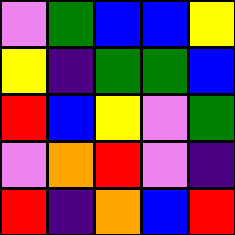[["violet", "green", "blue", "blue", "yellow"], ["yellow", "indigo", "green", "green", "blue"], ["red", "blue", "yellow", "violet", "green"], ["violet", "orange", "red", "violet", "indigo"], ["red", "indigo", "orange", "blue", "red"]]